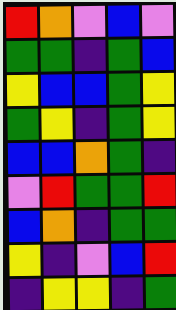[["red", "orange", "violet", "blue", "violet"], ["green", "green", "indigo", "green", "blue"], ["yellow", "blue", "blue", "green", "yellow"], ["green", "yellow", "indigo", "green", "yellow"], ["blue", "blue", "orange", "green", "indigo"], ["violet", "red", "green", "green", "red"], ["blue", "orange", "indigo", "green", "green"], ["yellow", "indigo", "violet", "blue", "red"], ["indigo", "yellow", "yellow", "indigo", "green"]]